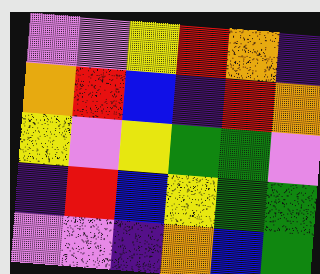[["violet", "violet", "yellow", "red", "orange", "indigo"], ["orange", "red", "blue", "indigo", "red", "orange"], ["yellow", "violet", "yellow", "green", "green", "violet"], ["indigo", "red", "blue", "yellow", "green", "green"], ["violet", "violet", "indigo", "orange", "blue", "green"]]